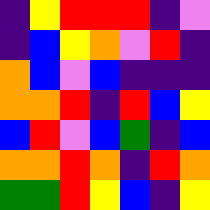[["indigo", "yellow", "red", "red", "red", "indigo", "violet"], ["indigo", "blue", "yellow", "orange", "violet", "red", "indigo"], ["orange", "blue", "violet", "blue", "indigo", "indigo", "indigo"], ["orange", "orange", "red", "indigo", "red", "blue", "yellow"], ["blue", "red", "violet", "blue", "green", "indigo", "blue"], ["orange", "orange", "red", "orange", "indigo", "red", "orange"], ["green", "green", "red", "yellow", "blue", "indigo", "yellow"]]